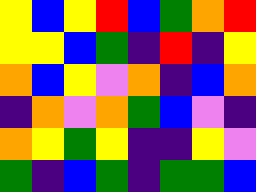[["yellow", "blue", "yellow", "red", "blue", "green", "orange", "red"], ["yellow", "yellow", "blue", "green", "indigo", "red", "indigo", "yellow"], ["orange", "blue", "yellow", "violet", "orange", "indigo", "blue", "orange"], ["indigo", "orange", "violet", "orange", "green", "blue", "violet", "indigo"], ["orange", "yellow", "green", "yellow", "indigo", "indigo", "yellow", "violet"], ["green", "indigo", "blue", "green", "indigo", "green", "green", "blue"]]